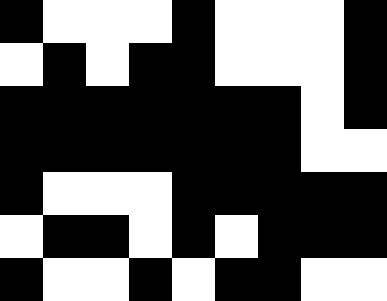[["black", "white", "white", "white", "black", "white", "white", "white", "black"], ["white", "black", "white", "black", "black", "white", "white", "white", "black"], ["black", "black", "black", "black", "black", "black", "black", "white", "black"], ["black", "black", "black", "black", "black", "black", "black", "white", "white"], ["black", "white", "white", "white", "black", "black", "black", "black", "black"], ["white", "black", "black", "white", "black", "white", "black", "black", "black"], ["black", "white", "white", "black", "white", "black", "black", "white", "white"]]